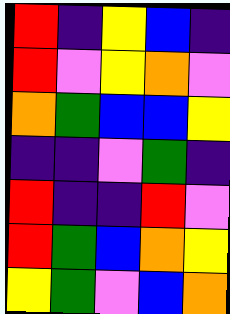[["red", "indigo", "yellow", "blue", "indigo"], ["red", "violet", "yellow", "orange", "violet"], ["orange", "green", "blue", "blue", "yellow"], ["indigo", "indigo", "violet", "green", "indigo"], ["red", "indigo", "indigo", "red", "violet"], ["red", "green", "blue", "orange", "yellow"], ["yellow", "green", "violet", "blue", "orange"]]